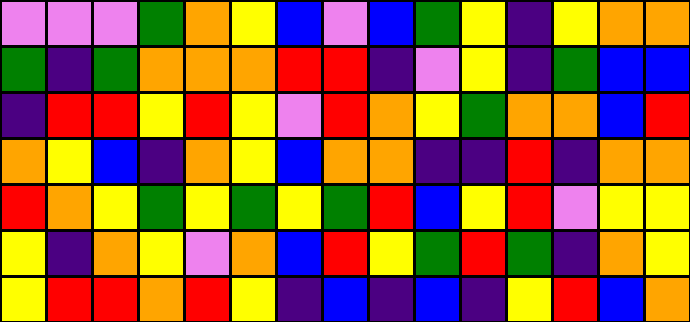[["violet", "violet", "violet", "green", "orange", "yellow", "blue", "violet", "blue", "green", "yellow", "indigo", "yellow", "orange", "orange"], ["green", "indigo", "green", "orange", "orange", "orange", "red", "red", "indigo", "violet", "yellow", "indigo", "green", "blue", "blue"], ["indigo", "red", "red", "yellow", "red", "yellow", "violet", "red", "orange", "yellow", "green", "orange", "orange", "blue", "red"], ["orange", "yellow", "blue", "indigo", "orange", "yellow", "blue", "orange", "orange", "indigo", "indigo", "red", "indigo", "orange", "orange"], ["red", "orange", "yellow", "green", "yellow", "green", "yellow", "green", "red", "blue", "yellow", "red", "violet", "yellow", "yellow"], ["yellow", "indigo", "orange", "yellow", "violet", "orange", "blue", "red", "yellow", "green", "red", "green", "indigo", "orange", "yellow"], ["yellow", "red", "red", "orange", "red", "yellow", "indigo", "blue", "indigo", "blue", "indigo", "yellow", "red", "blue", "orange"]]